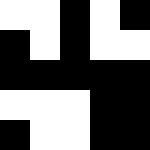[["white", "white", "black", "white", "black"], ["black", "white", "black", "white", "white"], ["black", "black", "black", "black", "black"], ["white", "white", "white", "black", "black"], ["black", "white", "white", "black", "black"]]